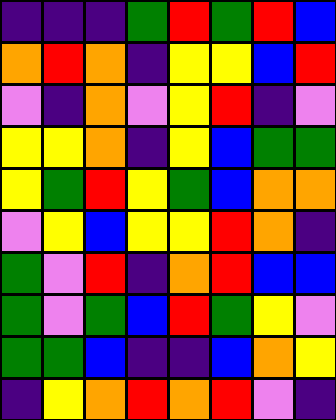[["indigo", "indigo", "indigo", "green", "red", "green", "red", "blue"], ["orange", "red", "orange", "indigo", "yellow", "yellow", "blue", "red"], ["violet", "indigo", "orange", "violet", "yellow", "red", "indigo", "violet"], ["yellow", "yellow", "orange", "indigo", "yellow", "blue", "green", "green"], ["yellow", "green", "red", "yellow", "green", "blue", "orange", "orange"], ["violet", "yellow", "blue", "yellow", "yellow", "red", "orange", "indigo"], ["green", "violet", "red", "indigo", "orange", "red", "blue", "blue"], ["green", "violet", "green", "blue", "red", "green", "yellow", "violet"], ["green", "green", "blue", "indigo", "indigo", "blue", "orange", "yellow"], ["indigo", "yellow", "orange", "red", "orange", "red", "violet", "indigo"]]